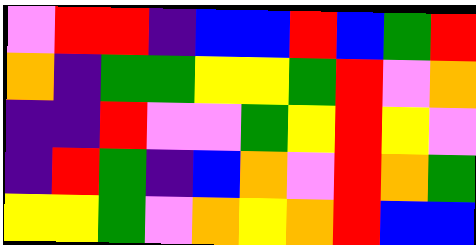[["violet", "red", "red", "indigo", "blue", "blue", "red", "blue", "green", "red"], ["orange", "indigo", "green", "green", "yellow", "yellow", "green", "red", "violet", "orange"], ["indigo", "indigo", "red", "violet", "violet", "green", "yellow", "red", "yellow", "violet"], ["indigo", "red", "green", "indigo", "blue", "orange", "violet", "red", "orange", "green"], ["yellow", "yellow", "green", "violet", "orange", "yellow", "orange", "red", "blue", "blue"]]